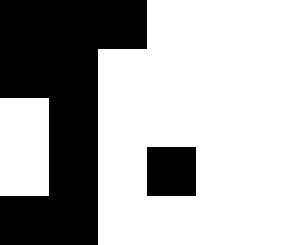[["black", "black", "black", "white", "white", "white"], ["black", "black", "white", "white", "white", "white"], ["white", "black", "white", "white", "white", "white"], ["white", "black", "white", "black", "white", "white"], ["black", "black", "white", "white", "white", "white"]]